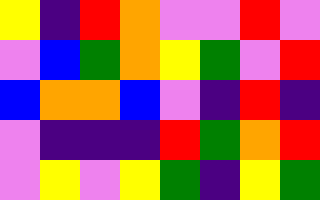[["yellow", "indigo", "red", "orange", "violet", "violet", "red", "violet"], ["violet", "blue", "green", "orange", "yellow", "green", "violet", "red"], ["blue", "orange", "orange", "blue", "violet", "indigo", "red", "indigo"], ["violet", "indigo", "indigo", "indigo", "red", "green", "orange", "red"], ["violet", "yellow", "violet", "yellow", "green", "indigo", "yellow", "green"]]